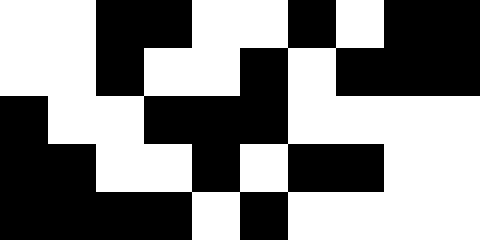[["white", "white", "black", "black", "white", "white", "black", "white", "black", "black"], ["white", "white", "black", "white", "white", "black", "white", "black", "black", "black"], ["black", "white", "white", "black", "black", "black", "white", "white", "white", "white"], ["black", "black", "white", "white", "black", "white", "black", "black", "white", "white"], ["black", "black", "black", "black", "white", "black", "white", "white", "white", "white"]]